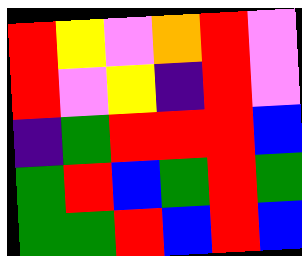[["red", "yellow", "violet", "orange", "red", "violet"], ["red", "violet", "yellow", "indigo", "red", "violet"], ["indigo", "green", "red", "red", "red", "blue"], ["green", "red", "blue", "green", "red", "green"], ["green", "green", "red", "blue", "red", "blue"]]